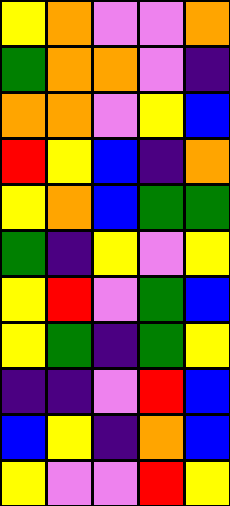[["yellow", "orange", "violet", "violet", "orange"], ["green", "orange", "orange", "violet", "indigo"], ["orange", "orange", "violet", "yellow", "blue"], ["red", "yellow", "blue", "indigo", "orange"], ["yellow", "orange", "blue", "green", "green"], ["green", "indigo", "yellow", "violet", "yellow"], ["yellow", "red", "violet", "green", "blue"], ["yellow", "green", "indigo", "green", "yellow"], ["indigo", "indigo", "violet", "red", "blue"], ["blue", "yellow", "indigo", "orange", "blue"], ["yellow", "violet", "violet", "red", "yellow"]]